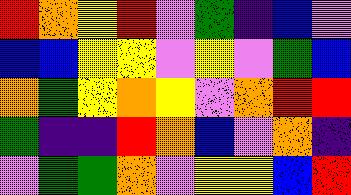[["red", "orange", "yellow", "red", "violet", "green", "indigo", "blue", "violet"], ["blue", "blue", "yellow", "yellow", "violet", "yellow", "violet", "green", "blue"], ["orange", "green", "yellow", "orange", "yellow", "violet", "orange", "red", "red"], ["green", "indigo", "indigo", "red", "orange", "blue", "violet", "orange", "indigo"], ["violet", "green", "green", "orange", "violet", "yellow", "yellow", "blue", "red"]]